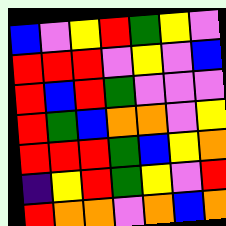[["blue", "violet", "yellow", "red", "green", "yellow", "violet"], ["red", "red", "red", "violet", "yellow", "violet", "blue"], ["red", "blue", "red", "green", "violet", "violet", "violet"], ["red", "green", "blue", "orange", "orange", "violet", "yellow"], ["red", "red", "red", "green", "blue", "yellow", "orange"], ["indigo", "yellow", "red", "green", "yellow", "violet", "red"], ["red", "orange", "orange", "violet", "orange", "blue", "orange"]]